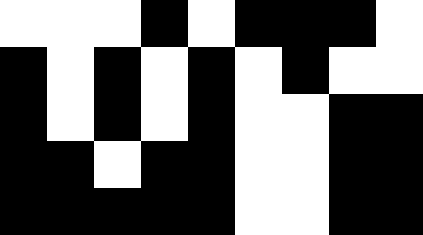[["white", "white", "white", "black", "white", "black", "black", "black", "white"], ["black", "white", "black", "white", "black", "white", "black", "white", "white"], ["black", "white", "black", "white", "black", "white", "white", "black", "black"], ["black", "black", "white", "black", "black", "white", "white", "black", "black"], ["black", "black", "black", "black", "black", "white", "white", "black", "black"]]